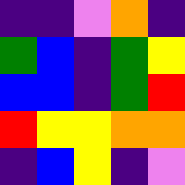[["indigo", "indigo", "violet", "orange", "indigo"], ["green", "blue", "indigo", "green", "yellow"], ["blue", "blue", "indigo", "green", "red"], ["red", "yellow", "yellow", "orange", "orange"], ["indigo", "blue", "yellow", "indigo", "violet"]]